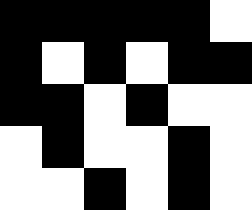[["black", "black", "black", "black", "black", "white"], ["black", "white", "black", "white", "black", "black"], ["black", "black", "white", "black", "white", "white"], ["white", "black", "white", "white", "black", "white"], ["white", "white", "black", "white", "black", "white"]]